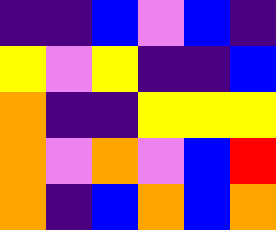[["indigo", "indigo", "blue", "violet", "blue", "indigo"], ["yellow", "violet", "yellow", "indigo", "indigo", "blue"], ["orange", "indigo", "indigo", "yellow", "yellow", "yellow"], ["orange", "violet", "orange", "violet", "blue", "red"], ["orange", "indigo", "blue", "orange", "blue", "orange"]]